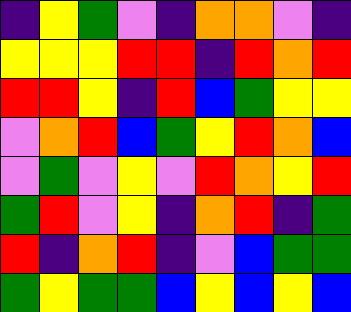[["indigo", "yellow", "green", "violet", "indigo", "orange", "orange", "violet", "indigo"], ["yellow", "yellow", "yellow", "red", "red", "indigo", "red", "orange", "red"], ["red", "red", "yellow", "indigo", "red", "blue", "green", "yellow", "yellow"], ["violet", "orange", "red", "blue", "green", "yellow", "red", "orange", "blue"], ["violet", "green", "violet", "yellow", "violet", "red", "orange", "yellow", "red"], ["green", "red", "violet", "yellow", "indigo", "orange", "red", "indigo", "green"], ["red", "indigo", "orange", "red", "indigo", "violet", "blue", "green", "green"], ["green", "yellow", "green", "green", "blue", "yellow", "blue", "yellow", "blue"]]